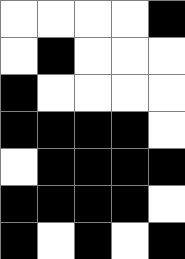[["white", "white", "white", "white", "black"], ["white", "black", "white", "white", "white"], ["black", "white", "white", "white", "white"], ["black", "black", "black", "black", "white"], ["white", "black", "black", "black", "black"], ["black", "black", "black", "black", "white"], ["black", "white", "black", "white", "black"]]